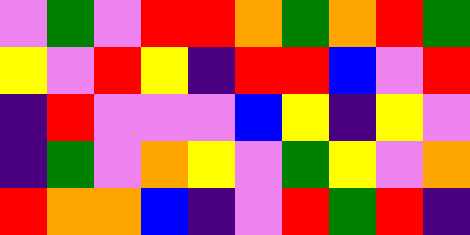[["violet", "green", "violet", "red", "red", "orange", "green", "orange", "red", "green"], ["yellow", "violet", "red", "yellow", "indigo", "red", "red", "blue", "violet", "red"], ["indigo", "red", "violet", "violet", "violet", "blue", "yellow", "indigo", "yellow", "violet"], ["indigo", "green", "violet", "orange", "yellow", "violet", "green", "yellow", "violet", "orange"], ["red", "orange", "orange", "blue", "indigo", "violet", "red", "green", "red", "indigo"]]